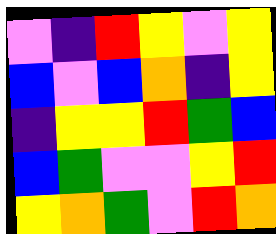[["violet", "indigo", "red", "yellow", "violet", "yellow"], ["blue", "violet", "blue", "orange", "indigo", "yellow"], ["indigo", "yellow", "yellow", "red", "green", "blue"], ["blue", "green", "violet", "violet", "yellow", "red"], ["yellow", "orange", "green", "violet", "red", "orange"]]